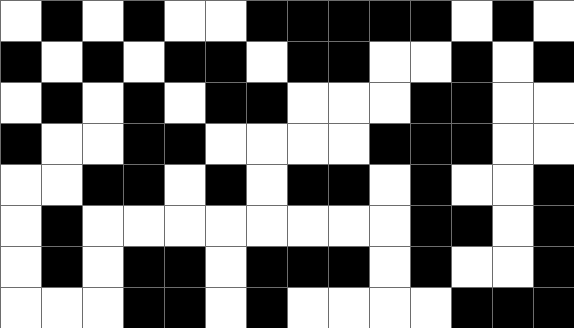[["white", "black", "white", "black", "white", "white", "black", "black", "black", "black", "black", "white", "black", "white"], ["black", "white", "black", "white", "black", "black", "white", "black", "black", "white", "white", "black", "white", "black"], ["white", "black", "white", "black", "white", "black", "black", "white", "white", "white", "black", "black", "white", "white"], ["black", "white", "white", "black", "black", "white", "white", "white", "white", "black", "black", "black", "white", "white"], ["white", "white", "black", "black", "white", "black", "white", "black", "black", "white", "black", "white", "white", "black"], ["white", "black", "white", "white", "white", "white", "white", "white", "white", "white", "black", "black", "white", "black"], ["white", "black", "white", "black", "black", "white", "black", "black", "black", "white", "black", "white", "white", "black"], ["white", "white", "white", "black", "black", "white", "black", "white", "white", "white", "white", "black", "black", "black"]]